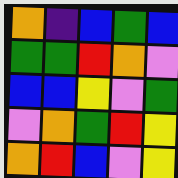[["orange", "indigo", "blue", "green", "blue"], ["green", "green", "red", "orange", "violet"], ["blue", "blue", "yellow", "violet", "green"], ["violet", "orange", "green", "red", "yellow"], ["orange", "red", "blue", "violet", "yellow"]]